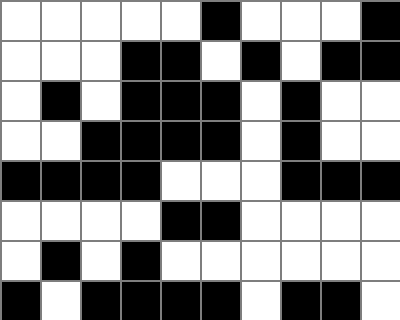[["white", "white", "white", "white", "white", "black", "white", "white", "white", "black"], ["white", "white", "white", "black", "black", "white", "black", "white", "black", "black"], ["white", "black", "white", "black", "black", "black", "white", "black", "white", "white"], ["white", "white", "black", "black", "black", "black", "white", "black", "white", "white"], ["black", "black", "black", "black", "white", "white", "white", "black", "black", "black"], ["white", "white", "white", "white", "black", "black", "white", "white", "white", "white"], ["white", "black", "white", "black", "white", "white", "white", "white", "white", "white"], ["black", "white", "black", "black", "black", "black", "white", "black", "black", "white"]]